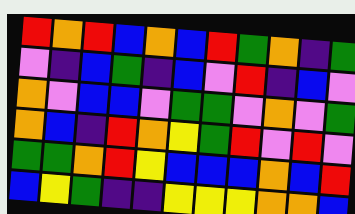[["red", "orange", "red", "blue", "orange", "blue", "red", "green", "orange", "indigo", "green"], ["violet", "indigo", "blue", "green", "indigo", "blue", "violet", "red", "indigo", "blue", "violet"], ["orange", "violet", "blue", "blue", "violet", "green", "green", "violet", "orange", "violet", "green"], ["orange", "blue", "indigo", "red", "orange", "yellow", "green", "red", "violet", "red", "violet"], ["green", "green", "orange", "red", "yellow", "blue", "blue", "blue", "orange", "blue", "red"], ["blue", "yellow", "green", "indigo", "indigo", "yellow", "yellow", "yellow", "orange", "orange", "blue"]]